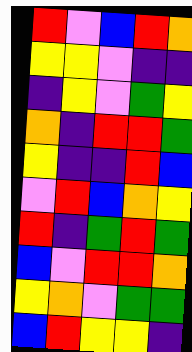[["red", "violet", "blue", "red", "orange"], ["yellow", "yellow", "violet", "indigo", "indigo"], ["indigo", "yellow", "violet", "green", "yellow"], ["orange", "indigo", "red", "red", "green"], ["yellow", "indigo", "indigo", "red", "blue"], ["violet", "red", "blue", "orange", "yellow"], ["red", "indigo", "green", "red", "green"], ["blue", "violet", "red", "red", "orange"], ["yellow", "orange", "violet", "green", "green"], ["blue", "red", "yellow", "yellow", "indigo"]]